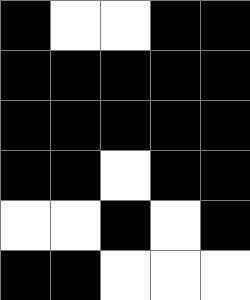[["black", "white", "white", "black", "black"], ["black", "black", "black", "black", "black"], ["black", "black", "black", "black", "black"], ["black", "black", "white", "black", "black"], ["white", "white", "black", "white", "black"], ["black", "black", "white", "white", "white"]]